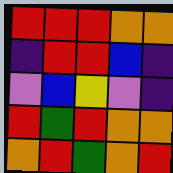[["red", "red", "red", "orange", "orange"], ["indigo", "red", "red", "blue", "indigo"], ["violet", "blue", "yellow", "violet", "indigo"], ["red", "green", "red", "orange", "orange"], ["orange", "red", "green", "orange", "red"]]